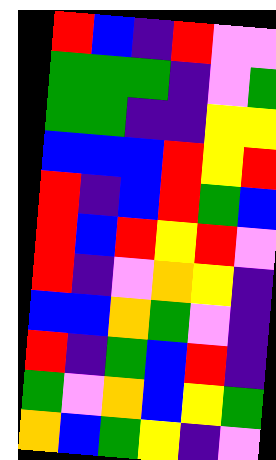[["red", "blue", "indigo", "red", "violet", "violet"], ["green", "green", "green", "indigo", "violet", "green"], ["green", "green", "indigo", "indigo", "yellow", "yellow"], ["blue", "blue", "blue", "red", "yellow", "red"], ["red", "indigo", "blue", "red", "green", "blue"], ["red", "blue", "red", "yellow", "red", "violet"], ["red", "indigo", "violet", "orange", "yellow", "indigo"], ["blue", "blue", "orange", "green", "violet", "indigo"], ["red", "indigo", "green", "blue", "red", "indigo"], ["green", "violet", "orange", "blue", "yellow", "green"], ["orange", "blue", "green", "yellow", "indigo", "violet"]]